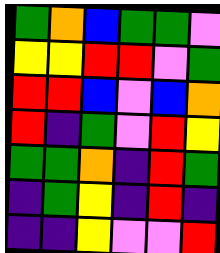[["green", "orange", "blue", "green", "green", "violet"], ["yellow", "yellow", "red", "red", "violet", "green"], ["red", "red", "blue", "violet", "blue", "orange"], ["red", "indigo", "green", "violet", "red", "yellow"], ["green", "green", "orange", "indigo", "red", "green"], ["indigo", "green", "yellow", "indigo", "red", "indigo"], ["indigo", "indigo", "yellow", "violet", "violet", "red"]]